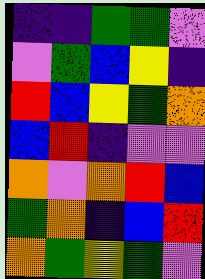[["indigo", "indigo", "green", "green", "violet"], ["violet", "green", "blue", "yellow", "indigo"], ["red", "blue", "yellow", "green", "orange"], ["blue", "red", "indigo", "violet", "violet"], ["orange", "violet", "orange", "red", "blue"], ["green", "orange", "indigo", "blue", "red"], ["orange", "green", "yellow", "green", "violet"]]